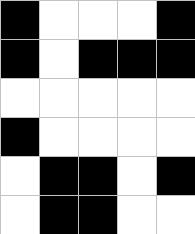[["black", "white", "white", "white", "black"], ["black", "white", "black", "black", "black"], ["white", "white", "white", "white", "white"], ["black", "white", "white", "white", "white"], ["white", "black", "black", "white", "black"], ["white", "black", "black", "white", "white"]]